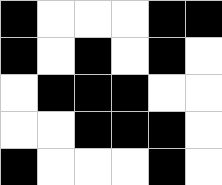[["black", "white", "white", "white", "black", "black"], ["black", "white", "black", "white", "black", "white"], ["white", "black", "black", "black", "white", "white"], ["white", "white", "black", "black", "black", "white"], ["black", "white", "white", "white", "black", "white"]]